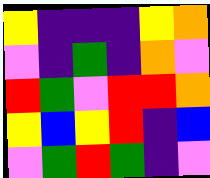[["yellow", "indigo", "indigo", "indigo", "yellow", "orange"], ["violet", "indigo", "green", "indigo", "orange", "violet"], ["red", "green", "violet", "red", "red", "orange"], ["yellow", "blue", "yellow", "red", "indigo", "blue"], ["violet", "green", "red", "green", "indigo", "violet"]]